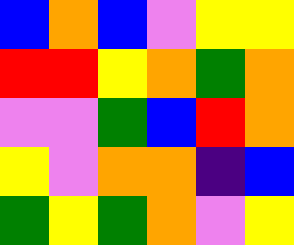[["blue", "orange", "blue", "violet", "yellow", "yellow"], ["red", "red", "yellow", "orange", "green", "orange"], ["violet", "violet", "green", "blue", "red", "orange"], ["yellow", "violet", "orange", "orange", "indigo", "blue"], ["green", "yellow", "green", "orange", "violet", "yellow"]]